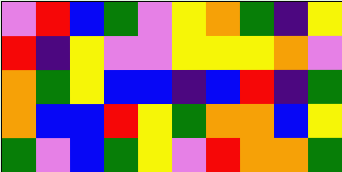[["violet", "red", "blue", "green", "violet", "yellow", "orange", "green", "indigo", "yellow"], ["red", "indigo", "yellow", "violet", "violet", "yellow", "yellow", "yellow", "orange", "violet"], ["orange", "green", "yellow", "blue", "blue", "indigo", "blue", "red", "indigo", "green"], ["orange", "blue", "blue", "red", "yellow", "green", "orange", "orange", "blue", "yellow"], ["green", "violet", "blue", "green", "yellow", "violet", "red", "orange", "orange", "green"]]